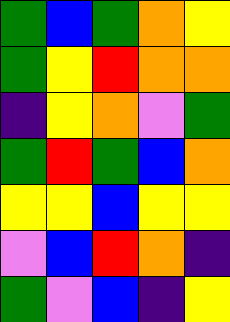[["green", "blue", "green", "orange", "yellow"], ["green", "yellow", "red", "orange", "orange"], ["indigo", "yellow", "orange", "violet", "green"], ["green", "red", "green", "blue", "orange"], ["yellow", "yellow", "blue", "yellow", "yellow"], ["violet", "blue", "red", "orange", "indigo"], ["green", "violet", "blue", "indigo", "yellow"]]